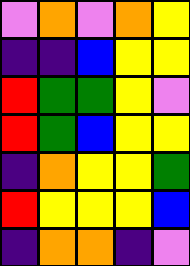[["violet", "orange", "violet", "orange", "yellow"], ["indigo", "indigo", "blue", "yellow", "yellow"], ["red", "green", "green", "yellow", "violet"], ["red", "green", "blue", "yellow", "yellow"], ["indigo", "orange", "yellow", "yellow", "green"], ["red", "yellow", "yellow", "yellow", "blue"], ["indigo", "orange", "orange", "indigo", "violet"]]